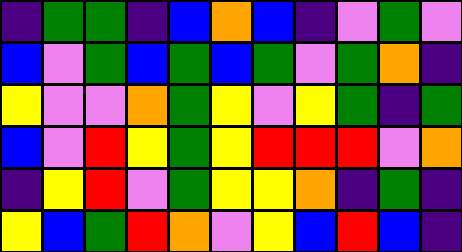[["indigo", "green", "green", "indigo", "blue", "orange", "blue", "indigo", "violet", "green", "violet"], ["blue", "violet", "green", "blue", "green", "blue", "green", "violet", "green", "orange", "indigo"], ["yellow", "violet", "violet", "orange", "green", "yellow", "violet", "yellow", "green", "indigo", "green"], ["blue", "violet", "red", "yellow", "green", "yellow", "red", "red", "red", "violet", "orange"], ["indigo", "yellow", "red", "violet", "green", "yellow", "yellow", "orange", "indigo", "green", "indigo"], ["yellow", "blue", "green", "red", "orange", "violet", "yellow", "blue", "red", "blue", "indigo"]]